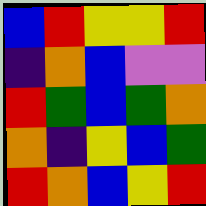[["blue", "red", "yellow", "yellow", "red"], ["indigo", "orange", "blue", "violet", "violet"], ["red", "green", "blue", "green", "orange"], ["orange", "indigo", "yellow", "blue", "green"], ["red", "orange", "blue", "yellow", "red"]]